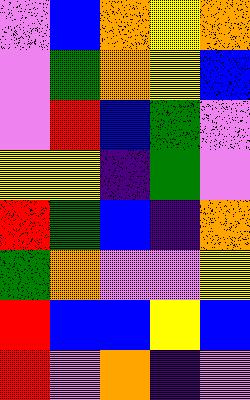[["violet", "blue", "orange", "yellow", "orange"], ["violet", "green", "orange", "yellow", "blue"], ["violet", "red", "blue", "green", "violet"], ["yellow", "yellow", "indigo", "green", "violet"], ["red", "green", "blue", "indigo", "orange"], ["green", "orange", "violet", "violet", "yellow"], ["red", "blue", "blue", "yellow", "blue"], ["red", "violet", "orange", "indigo", "violet"]]